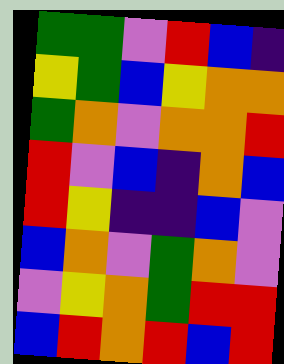[["green", "green", "violet", "red", "blue", "indigo"], ["yellow", "green", "blue", "yellow", "orange", "orange"], ["green", "orange", "violet", "orange", "orange", "red"], ["red", "violet", "blue", "indigo", "orange", "blue"], ["red", "yellow", "indigo", "indigo", "blue", "violet"], ["blue", "orange", "violet", "green", "orange", "violet"], ["violet", "yellow", "orange", "green", "red", "red"], ["blue", "red", "orange", "red", "blue", "red"]]